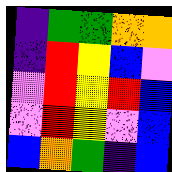[["indigo", "green", "green", "orange", "orange"], ["indigo", "red", "yellow", "blue", "violet"], ["violet", "red", "yellow", "red", "blue"], ["violet", "red", "yellow", "violet", "blue"], ["blue", "orange", "green", "indigo", "blue"]]